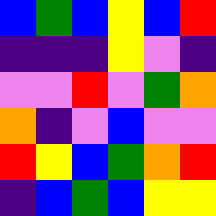[["blue", "green", "blue", "yellow", "blue", "red"], ["indigo", "indigo", "indigo", "yellow", "violet", "indigo"], ["violet", "violet", "red", "violet", "green", "orange"], ["orange", "indigo", "violet", "blue", "violet", "violet"], ["red", "yellow", "blue", "green", "orange", "red"], ["indigo", "blue", "green", "blue", "yellow", "yellow"]]